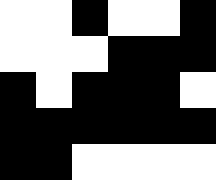[["white", "white", "black", "white", "white", "black"], ["white", "white", "white", "black", "black", "black"], ["black", "white", "black", "black", "black", "white"], ["black", "black", "black", "black", "black", "black"], ["black", "black", "white", "white", "white", "white"]]